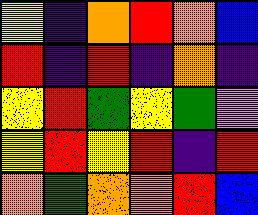[["yellow", "indigo", "orange", "red", "orange", "blue"], ["red", "indigo", "red", "indigo", "orange", "indigo"], ["yellow", "red", "green", "yellow", "green", "violet"], ["yellow", "red", "yellow", "red", "indigo", "red"], ["orange", "green", "orange", "orange", "red", "blue"]]